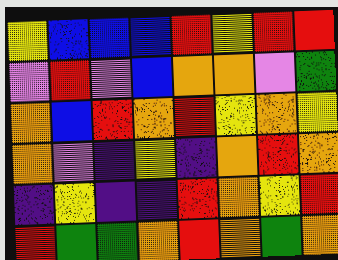[["yellow", "blue", "blue", "blue", "red", "yellow", "red", "red"], ["violet", "red", "violet", "blue", "orange", "orange", "violet", "green"], ["orange", "blue", "red", "orange", "red", "yellow", "orange", "yellow"], ["orange", "violet", "indigo", "yellow", "indigo", "orange", "red", "orange"], ["indigo", "yellow", "indigo", "indigo", "red", "orange", "yellow", "red"], ["red", "green", "green", "orange", "red", "orange", "green", "orange"]]